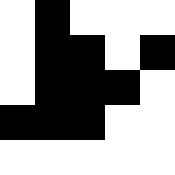[["white", "black", "white", "white", "white"], ["white", "black", "black", "white", "black"], ["white", "black", "black", "black", "white"], ["black", "black", "black", "white", "white"], ["white", "white", "white", "white", "white"]]